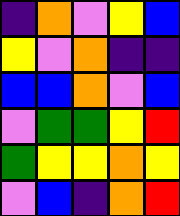[["indigo", "orange", "violet", "yellow", "blue"], ["yellow", "violet", "orange", "indigo", "indigo"], ["blue", "blue", "orange", "violet", "blue"], ["violet", "green", "green", "yellow", "red"], ["green", "yellow", "yellow", "orange", "yellow"], ["violet", "blue", "indigo", "orange", "red"]]